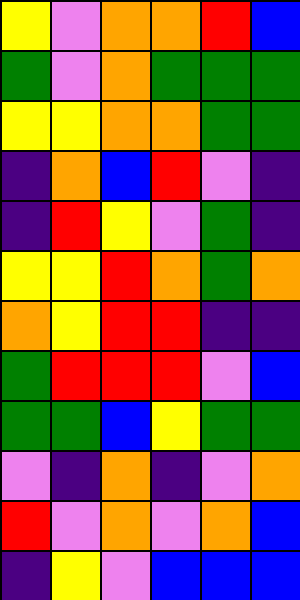[["yellow", "violet", "orange", "orange", "red", "blue"], ["green", "violet", "orange", "green", "green", "green"], ["yellow", "yellow", "orange", "orange", "green", "green"], ["indigo", "orange", "blue", "red", "violet", "indigo"], ["indigo", "red", "yellow", "violet", "green", "indigo"], ["yellow", "yellow", "red", "orange", "green", "orange"], ["orange", "yellow", "red", "red", "indigo", "indigo"], ["green", "red", "red", "red", "violet", "blue"], ["green", "green", "blue", "yellow", "green", "green"], ["violet", "indigo", "orange", "indigo", "violet", "orange"], ["red", "violet", "orange", "violet", "orange", "blue"], ["indigo", "yellow", "violet", "blue", "blue", "blue"]]